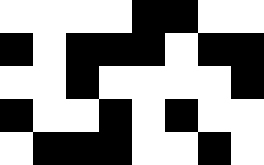[["white", "white", "white", "white", "black", "black", "white", "white"], ["black", "white", "black", "black", "black", "white", "black", "black"], ["white", "white", "black", "white", "white", "white", "white", "black"], ["black", "white", "white", "black", "white", "black", "white", "white"], ["white", "black", "black", "black", "white", "white", "black", "white"]]